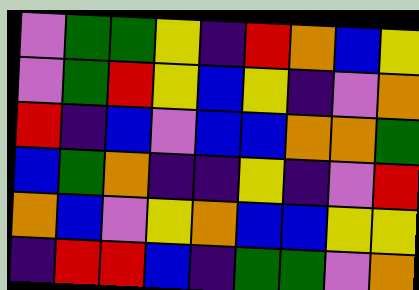[["violet", "green", "green", "yellow", "indigo", "red", "orange", "blue", "yellow"], ["violet", "green", "red", "yellow", "blue", "yellow", "indigo", "violet", "orange"], ["red", "indigo", "blue", "violet", "blue", "blue", "orange", "orange", "green"], ["blue", "green", "orange", "indigo", "indigo", "yellow", "indigo", "violet", "red"], ["orange", "blue", "violet", "yellow", "orange", "blue", "blue", "yellow", "yellow"], ["indigo", "red", "red", "blue", "indigo", "green", "green", "violet", "orange"]]